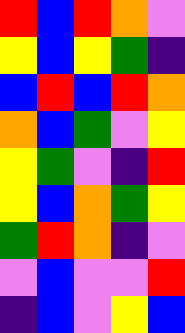[["red", "blue", "red", "orange", "violet"], ["yellow", "blue", "yellow", "green", "indigo"], ["blue", "red", "blue", "red", "orange"], ["orange", "blue", "green", "violet", "yellow"], ["yellow", "green", "violet", "indigo", "red"], ["yellow", "blue", "orange", "green", "yellow"], ["green", "red", "orange", "indigo", "violet"], ["violet", "blue", "violet", "violet", "red"], ["indigo", "blue", "violet", "yellow", "blue"]]